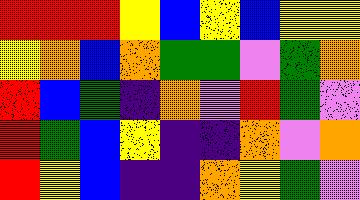[["red", "red", "red", "yellow", "blue", "yellow", "blue", "yellow", "yellow"], ["yellow", "orange", "blue", "orange", "green", "green", "violet", "green", "orange"], ["red", "blue", "green", "indigo", "orange", "violet", "red", "green", "violet"], ["red", "green", "blue", "yellow", "indigo", "indigo", "orange", "violet", "orange"], ["red", "yellow", "blue", "indigo", "indigo", "orange", "yellow", "green", "violet"]]